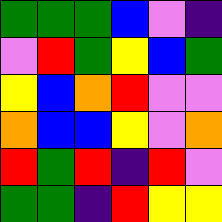[["green", "green", "green", "blue", "violet", "indigo"], ["violet", "red", "green", "yellow", "blue", "green"], ["yellow", "blue", "orange", "red", "violet", "violet"], ["orange", "blue", "blue", "yellow", "violet", "orange"], ["red", "green", "red", "indigo", "red", "violet"], ["green", "green", "indigo", "red", "yellow", "yellow"]]